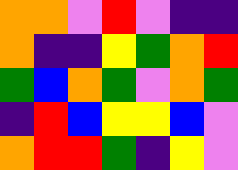[["orange", "orange", "violet", "red", "violet", "indigo", "indigo"], ["orange", "indigo", "indigo", "yellow", "green", "orange", "red"], ["green", "blue", "orange", "green", "violet", "orange", "green"], ["indigo", "red", "blue", "yellow", "yellow", "blue", "violet"], ["orange", "red", "red", "green", "indigo", "yellow", "violet"]]